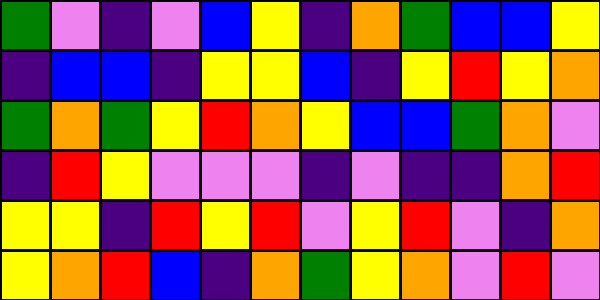[["green", "violet", "indigo", "violet", "blue", "yellow", "indigo", "orange", "green", "blue", "blue", "yellow"], ["indigo", "blue", "blue", "indigo", "yellow", "yellow", "blue", "indigo", "yellow", "red", "yellow", "orange"], ["green", "orange", "green", "yellow", "red", "orange", "yellow", "blue", "blue", "green", "orange", "violet"], ["indigo", "red", "yellow", "violet", "violet", "violet", "indigo", "violet", "indigo", "indigo", "orange", "red"], ["yellow", "yellow", "indigo", "red", "yellow", "red", "violet", "yellow", "red", "violet", "indigo", "orange"], ["yellow", "orange", "red", "blue", "indigo", "orange", "green", "yellow", "orange", "violet", "red", "violet"]]